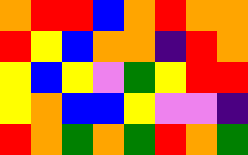[["orange", "red", "red", "blue", "orange", "red", "orange", "orange"], ["red", "yellow", "blue", "orange", "orange", "indigo", "red", "orange"], ["yellow", "blue", "yellow", "violet", "green", "yellow", "red", "red"], ["yellow", "orange", "blue", "blue", "yellow", "violet", "violet", "indigo"], ["red", "orange", "green", "orange", "green", "red", "orange", "green"]]